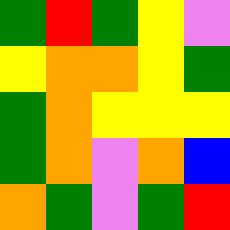[["green", "red", "green", "yellow", "violet"], ["yellow", "orange", "orange", "yellow", "green"], ["green", "orange", "yellow", "yellow", "yellow"], ["green", "orange", "violet", "orange", "blue"], ["orange", "green", "violet", "green", "red"]]